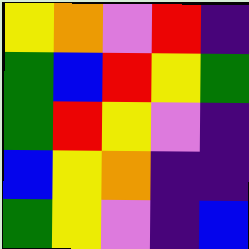[["yellow", "orange", "violet", "red", "indigo"], ["green", "blue", "red", "yellow", "green"], ["green", "red", "yellow", "violet", "indigo"], ["blue", "yellow", "orange", "indigo", "indigo"], ["green", "yellow", "violet", "indigo", "blue"]]